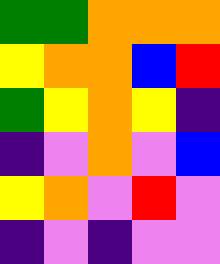[["green", "green", "orange", "orange", "orange"], ["yellow", "orange", "orange", "blue", "red"], ["green", "yellow", "orange", "yellow", "indigo"], ["indigo", "violet", "orange", "violet", "blue"], ["yellow", "orange", "violet", "red", "violet"], ["indigo", "violet", "indigo", "violet", "violet"]]